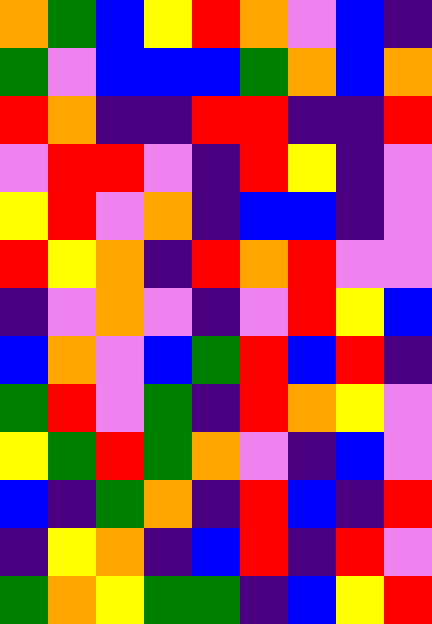[["orange", "green", "blue", "yellow", "red", "orange", "violet", "blue", "indigo"], ["green", "violet", "blue", "blue", "blue", "green", "orange", "blue", "orange"], ["red", "orange", "indigo", "indigo", "red", "red", "indigo", "indigo", "red"], ["violet", "red", "red", "violet", "indigo", "red", "yellow", "indigo", "violet"], ["yellow", "red", "violet", "orange", "indigo", "blue", "blue", "indigo", "violet"], ["red", "yellow", "orange", "indigo", "red", "orange", "red", "violet", "violet"], ["indigo", "violet", "orange", "violet", "indigo", "violet", "red", "yellow", "blue"], ["blue", "orange", "violet", "blue", "green", "red", "blue", "red", "indigo"], ["green", "red", "violet", "green", "indigo", "red", "orange", "yellow", "violet"], ["yellow", "green", "red", "green", "orange", "violet", "indigo", "blue", "violet"], ["blue", "indigo", "green", "orange", "indigo", "red", "blue", "indigo", "red"], ["indigo", "yellow", "orange", "indigo", "blue", "red", "indigo", "red", "violet"], ["green", "orange", "yellow", "green", "green", "indigo", "blue", "yellow", "red"]]